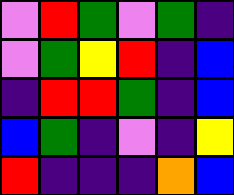[["violet", "red", "green", "violet", "green", "indigo"], ["violet", "green", "yellow", "red", "indigo", "blue"], ["indigo", "red", "red", "green", "indigo", "blue"], ["blue", "green", "indigo", "violet", "indigo", "yellow"], ["red", "indigo", "indigo", "indigo", "orange", "blue"]]